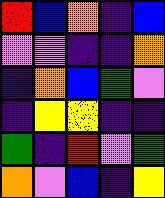[["red", "blue", "orange", "indigo", "blue"], ["violet", "violet", "indigo", "indigo", "orange"], ["indigo", "orange", "blue", "green", "violet"], ["indigo", "yellow", "yellow", "indigo", "indigo"], ["green", "indigo", "red", "violet", "green"], ["orange", "violet", "blue", "indigo", "yellow"]]